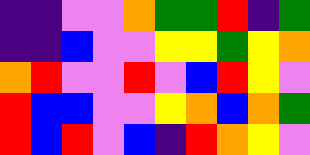[["indigo", "indigo", "violet", "violet", "orange", "green", "green", "red", "indigo", "green"], ["indigo", "indigo", "blue", "violet", "violet", "yellow", "yellow", "green", "yellow", "orange"], ["orange", "red", "violet", "violet", "red", "violet", "blue", "red", "yellow", "violet"], ["red", "blue", "blue", "violet", "violet", "yellow", "orange", "blue", "orange", "green"], ["red", "blue", "red", "violet", "blue", "indigo", "red", "orange", "yellow", "violet"]]